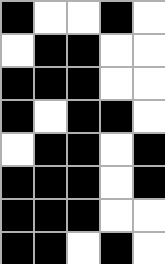[["black", "white", "white", "black", "white"], ["white", "black", "black", "white", "white"], ["black", "black", "black", "white", "white"], ["black", "white", "black", "black", "white"], ["white", "black", "black", "white", "black"], ["black", "black", "black", "white", "black"], ["black", "black", "black", "white", "white"], ["black", "black", "white", "black", "white"]]